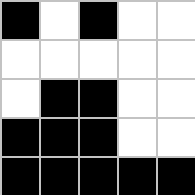[["black", "white", "black", "white", "white"], ["white", "white", "white", "white", "white"], ["white", "black", "black", "white", "white"], ["black", "black", "black", "white", "white"], ["black", "black", "black", "black", "black"]]